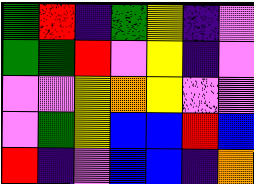[["green", "red", "indigo", "green", "yellow", "indigo", "violet"], ["green", "green", "red", "violet", "yellow", "indigo", "violet"], ["violet", "violet", "yellow", "orange", "yellow", "violet", "violet"], ["violet", "green", "yellow", "blue", "blue", "red", "blue"], ["red", "indigo", "violet", "blue", "blue", "indigo", "orange"]]